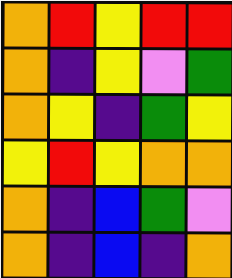[["orange", "red", "yellow", "red", "red"], ["orange", "indigo", "yellow", "violet", "green"], ["orange", "yellow", "indigo", "green", "yellow"], ["yellow", "red", "yellow", "orange", "orange"], ["orange", "indigo", "blue", "green", "violet"], ["orange", "indigo", "blue", "indigo", "orange"]]